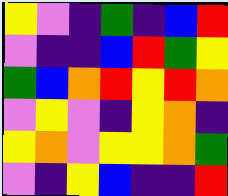[["yellow", "violet", "indigo", "green", "indigo", "blue", "red"], ["violet", "indigo", "indigo", "blue", "red", "green", "yellow"], ["green", "blue", "orange", "red", "yellow", "red", "orange"], ["violet", "yellow", "violet", "indigo", "yellow", "orange", "indigo"], ["yellow", "orange", "violet", "yellow", "yellow", "orange", "green"], ["violet", "indigo", "yellow", "blue", "indigo", "indigo", "red"]]